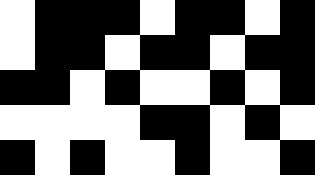[["white", "black", "black", "black", "white", "black", "black", "white", "black"], ["white", "black", "black", "white", "black", "black", "white", "black", "black"], ["black", "black", "white", "black", "white", "white", "black", "white", "black"], ["white", "white", "white", "white", "black", "black", "white", "black", "white"], ["black", "white", "black", "white", "white", "black", "white", "white", "black"]]